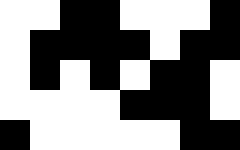[["white", "white", "black", "black", "white", "white", "white", "black"], ["white", "black", "black", "black", "black", "white", "black", "black"], ["white", "black", "white", "black", "white", "black", "black", "white"], ["white", "white", "white", "white", "black", "black", "black", "white"], ["black", "white", "white", "white", "white", "white", "black", "black"]]